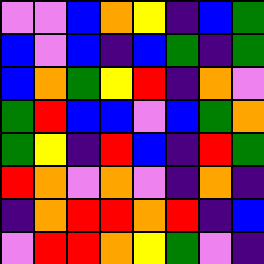[["violet", "violet", "blue", "orange", "yellow", "indigo", "blue", "green"], ["blue", "violet", "blue", "indigo", "blue", "green", "indigo", "green"], ["blue", "orange", "green", "yellow", "red", "indigo", "orange", "violet"], ["green", "red", "blue", "blue", "violet", "blue", "green", "orange"], ["green", "yellow", "indigo", "red", "blue", "indigo", "red", "green"], ["red", "orange", "violet", "orange", "violet", "indigo", "orange", "indigo"], ["indigo", "orange", "red", "red", "orange", "red", "indigo", "blue"], ["violet", "red", "red", "orange", "yellow", "green", "violet", "indigo"]]